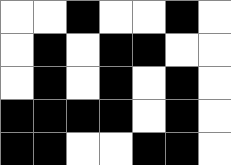[["white", "white", "black", "white", "white", "black", "white"], ["white", "black", "white", "black", "black", "white", "white"], ["white", "black", "white", "black", "white", "black", "white"], ["black", "black", "black", "black", "white", "black", "white"], ["black", "black", "white", "white", "black", "black", "white"]]